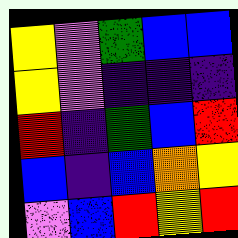[["yellow", "violet", "green", "blue", "blue"], ["yellow", "violet", "indigo", "indigo", "indigo"], ["red", "indigo", "green", "blue", "red"], ["blue", "indigo", "blue", "orange", "yellow"], ["violet", "blue", "red", "yellow", "red"]]